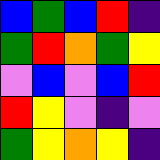[["blue", "green", "blue", "red", "indigo"], ["green", "red", "orange", "green", "yellow"], ["violet", "blue", "violet", "blue", "red"], ["red", "yellow", "violet", "indigo", "violet"], ["green", "yellow", "orange", "yellow", "indigo"]]